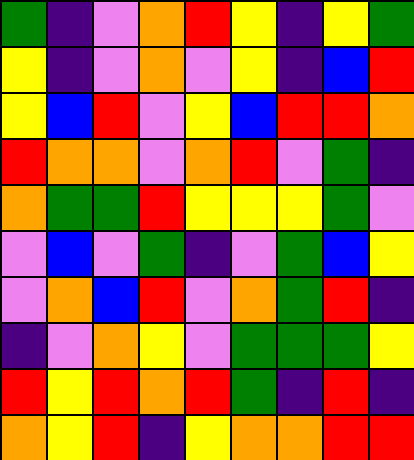[["green", "indigo", "violet", "orange", "red", "yellow", "indigo", "yellow", "green"], ["yellow", "indigo", "violet", "orange", "violet", "yellow", "indigo", "blue", "red"], ["yellow", "blue", "red", "violet", "yellow", "blue", "red", "red", "orange"], ["red", "orange", "orange", "violet", "orange", "red", "violet", "green", "indigo"], ["orange", "green", "green", "red", "yellow", "yellow", "yellow", "green", "violet"], ["violet", "blue", "violet", "green", "indigo", "violet", "green", "blue", "yellow"], ["violet", "orange", "blue", "red", "violet", "orange", "green", "red", "indigo"], ["indigo", "violet", "orange", "yellow", "violet", "green", "green", "green", "yellow"], ["red", "yellow", "red", "orange", "red", "green", "indigo", "red", "indigo"], ["orange", "yellow", "red", "indigo", "yellow", "orange", "orange", "red", "red"]]